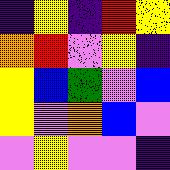[["indigo", "yellow", "indigo", "red", "yellow"], ["orange", "red", "violet", "yellow", "indigo"], ["yellow", "blue", "green", "violet", "blue"], ["yellow", "violet", "orange", "blue", "violet"], ["violet", "yellow", "violet", "violet", "indigo"]]